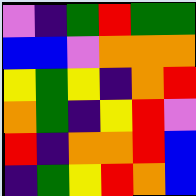[["violet", "indigo", "green", "red", "green", "green"], ["blue", "blue", "violet", "orange", "orange", "orange"], ["yellow", "green", "yellow", "indigo", "orange", "red"], ["orange", "green", "indigo", "yellow", "red", "violet"], ["red", "indigo", "orange", "orange", "red", "blue"], ["indigo", "green", "yellow", "red", "orange", "blue"]]